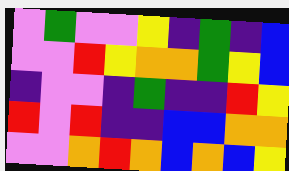[["violet", "green", "violet", "violet", "yellow", "indigo", "green", "indigo", "blue"], ["violet", "violet", "red", "yellow", "orange", "orange", "green", "yellow", "blue"], ["indigo", "violet", "violet", "indigo", "green", "indigo", "indigo", "red", "yellow"], ["red", "violet", "red", "indigo", "indigo", "blue", "blue", "orange", "orange"], ["violet", "violet", "orange", "red", "orange", "blue", "orange", "blue", "yellow"]]